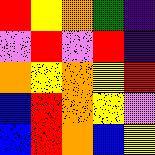[["red", "yellow", "orange", "green", "indigo"], ["violet", "red", "violet", "red", "indigo"], ["orange", "yellow", "orange", "yellow", "red"], ["blue", "red", "orange", "yellow", "violet"], ["blue", "red", "orange", "blue", "yellow"]]